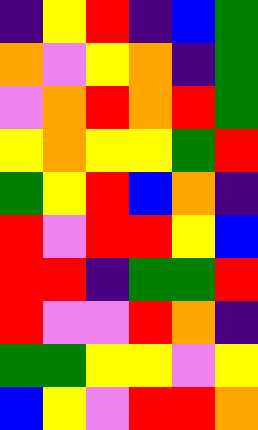[["indigo", "yellow", "red", "indigo", "blue", "green"], ["orange", "violet", "yellow", "orange", "indigo", "green"], ["violet", "orange", "red", "orange", "red", "green"], ["yellow", "orange", "yellow", "yellow", "green", "red"], ["green", "yellow", "red", "blue", "orange", "indigo"], ["red", "violet", "red", "red", "yellow", "blue"], ["red", "red", "indigo", "green", "green", "red"], ["red", "violet", "violet", "red", "orange", "indigo"], ["green", "green", "yellow", "yellow", "violet", "yellow"], ["blue", "yellow", "violet", "red", "red", "orange"]]